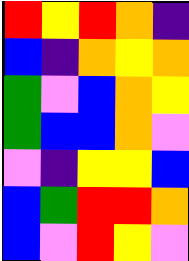[["red", "yellow", "red", "orange", "indigo"], ["blue", "indigo", "orange", "yellow", "orange"], ["green", "violet", "blue", "orange", "yellow"], ["green", "blue", "blue", "orange", "violet"], ["violet", "indigo", "yellow", "yellow", "blue"], ["blue", "green", "red", "red", "orange"], ["blue", "violet", "red", "yellow", "violet"]]